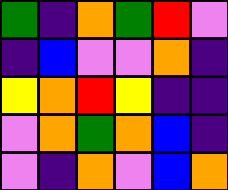[["green", "indigo", "orange", "green", "red", "violet"], ["indigo", "blue", "violet", "violet", "orange", "indigo"], ["yellow", "orange", "red", "yellow", "indigo", "indigo"], ["violet", "orange", "green", "orange", "blue", "indigo"], ["violet", "indigo", "orange", "violet", "blue", "orange"]]